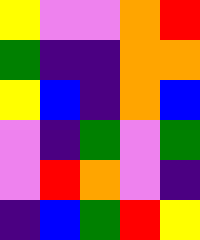[["yellow", "violet", "violet", "orange", "red"], ["green", "indigo", "indigo", "orange", "orange"], ["yellow", "blue", "indigo", "orange", "blue"], ["violet", "indigo", "green", "violet", "green"], ["violet", "red", "orange", "violet", "indigo"], ["indigo", "blue", "green", "red", "yellow"]]